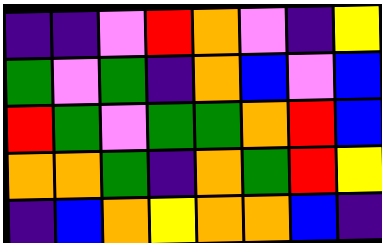[["indigo", "indigo", "violet", "red", "orange", "violet", "indigo", "yellow"], ["green", "violet", "green", "indigo", "orange", "blue", "violet", "blue"], ["red", "green", "violet", "green", "green", "orange", "red", "blue"], ["orange", "orange", "green", "indigo", "orange", "green", "red", "yellow"], ["indigo", "blue", "orange", "yellow", "orange", "orange", "blue", "indigo"]]